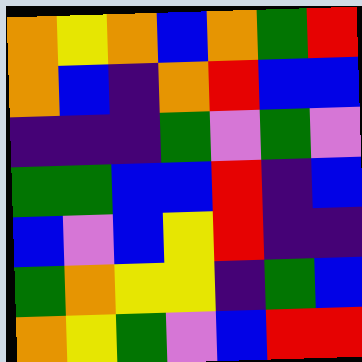[["orange", "yellow", "orange", "blue", "orange", "green", "red"], ["orange", "blue", "indigo", "orange", "red", "blue", "blue"], ["indigo", "indigo", "indigo", "green", "violet", "green", "violet"], ["green", "green", "blue", "blue", "red", "indigo", "blue"], ["blue", "violet", "blue", "yellow", "red", "indigo", "indigo"], ["green", "orange", "yellow", "yellow", "indigo", "green", "blue"], ["orange", "yellow", "green", "violet", "blue", "red", "red"]]